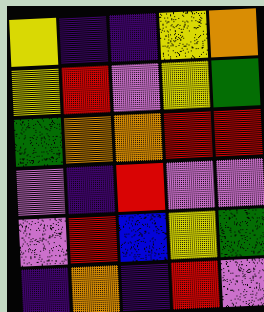[["yellow", "indigo", "indigo", "yellow", "orange"], ["yellow", "red", "violet", "yellow", "green"], ["green", "orange", "orange", "red", "red"], ["violet", "indigo", "red", "violet", "violet"], ["violet", "red", "blue", "yellow", "green"], ["indigo", "orange", "indigo", "red", "violet"]]